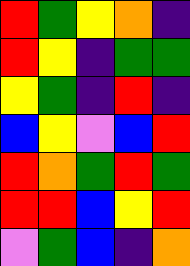[["red", "green", "yellow", "orange", "indigo"], ["red", "yellow", "indigo", "green", "green"], ["yellow", "green", "indigo", "red", "indigo"], ["blue", "yellow", "violet", "blue", "red"], ["red", "orange", "green", "red", "green"], ["red", "red", "blue", "yellow", "red"], ["violet", "green", "blue", "indigo", "orange"]]